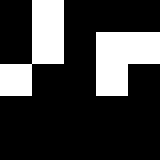[["black", "white", "black", "black", "black"], ["black", "white", "black", "white", "white"], ["white", "black", "black", "white", "black"], ["black", "black", "black", "black", "black"], ["black", "black", "black", "black", "black"]]